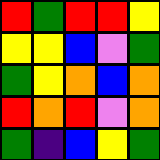[["red", "green", "red", "red", "yellow"], ["yellow", "yellow", "blue", "violet", "green"], ["green", "yellow", "orange", "blue", "orange"], ["red", "orange", "red", "violet", "orange"], ["green", "indigo", "blue", "yellow", "green"]]